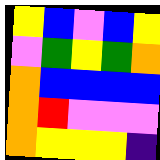[["yellow", "blue", "violet", "blue", "yellow"], ["violet", "green", "yellow", "green", "orange"], ["orange", "blue", "blue", "blue", "blue"], ["orange", "red", "violet", "violet", "violet"], ["orange", "yellow", "yellow", "yellow", "indigo"]]